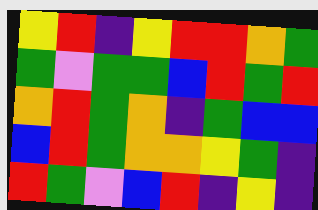[["yellow", "red", "indigo", "yellow", "red", "red", "orange", "green"], ["green", "violet", "green", "green", "blue", "red", "green", "red"], ["orange", "red", "green", "orange", "indigo", "green", "blue", "blue"], ["blue", "red", "green", "orange", "orange", "yellow", "green", "indigo"], ["red", "green", "violet", "blue", "red", "indigo", "yellow", "indigo"]]